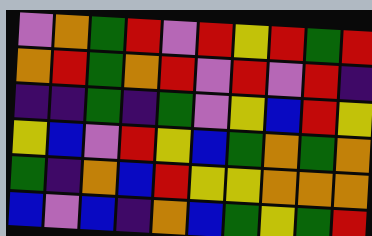[["violet", "orange", "green", "red", "violet", "red", "yellow", "red", "green", "red"], ["orange", "red", "green", "orange", "red", "violet", "red", "violet", "red", "indigo"], ["indigo", "indigo", "green", "indigo", "green", "violet", "yellow", "blue", "red", "yellow"], ["yellow", "blue", "violet", "red", "yellow", "blue", "green", "orange", "green", "orange"], ["green", "indigo", "orange", "blue", "red", "yellow", "yellow", "orange", "orange", "orange"], ["blue", "violet", "blue", "indigo", "orange", "blue", "green", "yellow", "green", "red"]]